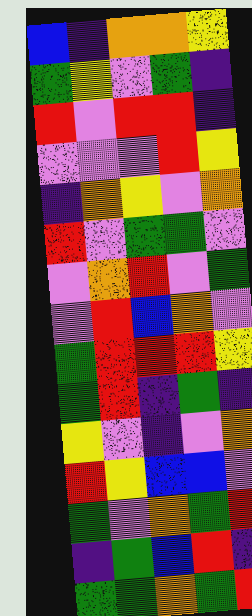[["blue", "indigo", "orange", "orange", "yellow"], ["green", "yellow", "violet", "green", "indigo"], ["red", "violet", "red", "red", "indigo"], ["violet", "violet", "violet", "red", "yellow"], ["indigo", "orange", "yellow", "violet", "orange"], ["red", "violet", "green", "green", "violet"], ["violet", "orange", "red", "violet", "green"], ["violet", "red", "blue", "orange", "violet"], ["green", "red", "red", "red", "yellow"], ["green", "red", "indigo", "green", "indigo"], ["yellow", "violet", "indigo", "violet", "orange"], ["red", "yellow", "blue", "blue", "violet"], ["green", "violet", "orange", "green", "red"], ["indigo", "green", "blue", "red", "indigo"], ["green", "green", "orange", "green", "red"]]